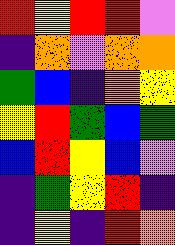[["red", "yellow", "red", "red", "violet"], ["indigo", "orange", "violet", "orange", "orange"], ["green", "blue", "indigo", "orange", "yellow"], ["yellow", "red", "green", "blue", "green"], ["blue", "red", "yellow", "blue", "violet"], ["indigo", "green", "yellow", "red", "indigo"], ["indigo", "yellow", "indigo", "red", "orange"]]